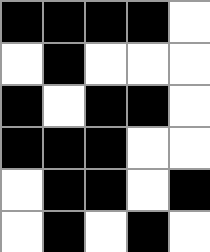[["black", "black", "black", "black", "white"], ["white", "black", "white", "white", "white"], ["black", "white", "black", "black", "white"], ["black", "black", "black", "white", "white"], ["white", "black", "black", "white", "black"], ["white", "black", "white", "black", "white"]]